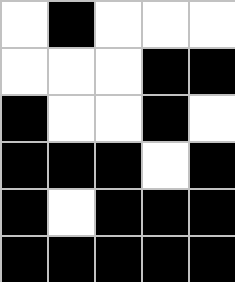[["white", "black", "white", "white", "white"], ["white", "white", "white", "black", "black"], ["black", "white", "white", "black", "white"], ["black", "black", "black", "white", "black"], ["black", "white", "black", "black", "black"], ["black", "black", "black", "black", "black"]]